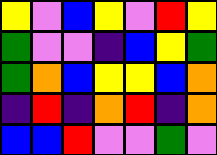[["yellow", "violet", "blue", "yellow", "violet", "red", "yellow"], ["green", "violet", "violet", "indigo", "blue", "yellow", "green"], ["green", "orange", "blue", "yellow", "yellow", "blue", "orange"], ["indigo", "red", "indigo", "orange", "red", "indigo", "orange"], ["blue", "blue", "red", "violet", "violet", "green", "violet"]]